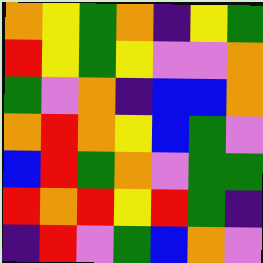[["orange", "yellow", "green", "orange", "indigo", "yellow", "green"], ["red", "yellow", "green", "yellow", "violet", "violet", "orange"], ["green", "violet", "orange", "indigo", "blue", "blue", "orange"], ["orange", "red", "orange", "yellow", "blue", "green", "violet"], ["blue", "red", "green", "orange", "violet", "green", "green"], ["red", "orange", "red", "yellow", "red", "green", "indigo"], ["indigo", "red", "violet", "green", "blue", "orange", "violet"]]